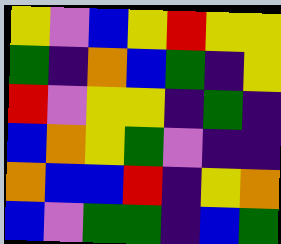[["yellow", "violet", "blue", "yellow", "red", "yellow", "yellow"], ["green", "indigo", "orange", "blue", "green", "indigo", "yellow"], ["red", "violet", "yellow", "yellow", "indigo", "green", "indigo"], ["blue", "orange", "yellow", "green", "violet", "indigo", "indigo"], ["orange", "blue", "blue", "red", "indigo", "yellow", "orange"], ["blue", "violet", "green", "green", "indigo", "blue", "green"]]